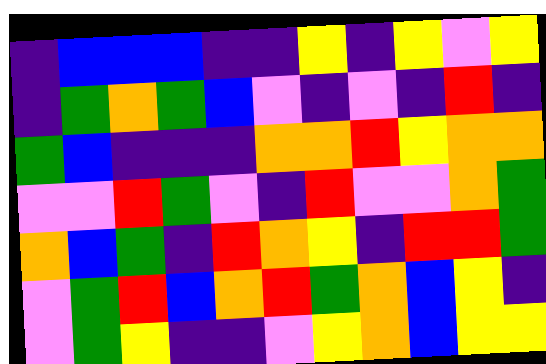[["indigo", "blue", "blue", "blue", "indigo", "indigo", "yellow", "indigo", "yellow", "violet", "yellow"], ["indigo", "green", "orange", "green", "blue", "violet", "indigo", "violet", "indigo", "red", "indigo"], ["green", "blue", "indigo", "indigo", "indigo", "orange", "orange", "red", "yellow", "orange", "orange"], ["violet", "violet", "red", "green", "violet", "indigo", "red", "violet", "violet", "orange", "green"], ["orange", "blue", "green", "indigo", "red", "orange", "yellow", "indigo", "red", "red", "green"], ["violet", "green", "red", "blue", "orange", "red", "green", "orange", "blue", "yellow", "indigo"], ["violet", "green", "yellow", "indigo", "indigo", "violet", "yellow", "orange", "blue", "yellow", "yellow"]]